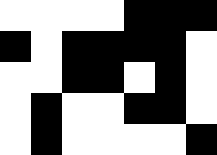[["white", "white", "white", "white", "black", "black", "black"], ["black", "white", "black", "black", "black", "black", "white"], ["white", "white", "black", "black", "white", "black", "white"], ["white", "black", "white", "white", "black", "black", "white"], ["white", "black", "white", "white", "white", "white", "black"]]